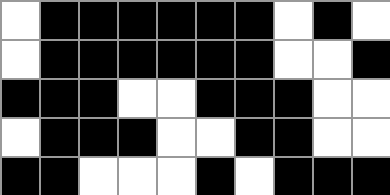[["white", "black", "black", "black", "black", "black", "black", "white", "black", "white"], ["white", "black", "black", "black", "black", "black", "black", "white", "white", "black"], ["black", "black", "black", "white", "white", "black", "black", "black", "white", "white"], ["white", "black", "black", "black", "white", "white", "black", "black", "white", "white"], ["black", "black", "white", "white", "white", "black", "white", "black", "black", "black"]]